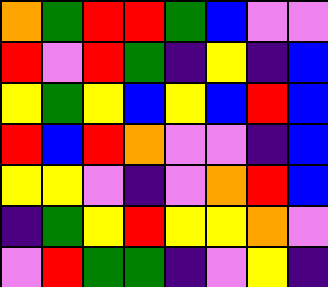[["orange", "green", "red", "red", "green", "blue", "violet", "violet"], ["red", "violet", "red", "green", "indigo", "yellow", "indigo", "blue"], ["yellow", "green", "yellow", "blue", "yellow", "blue", "red", "blue"], ["red", "blue", "red", "orange", "violet", "violet", "indigo", "blue"], ["yellow", "yellow", "violet", "indigo", "violet", "orange", "red", "blue"], ["indigo", "green", "yellow", "red", "yellow", "yellow", "orange", "violet"], ["violet", "red", "green", "green", "indigo", "violet", "yellow", "indigo"]]